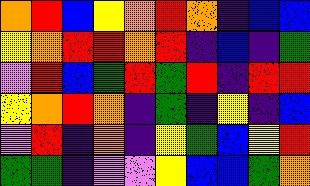[["orange", "red", "blue", "yellow", "orange", "red", "orange", "indigo", "blue", "blue"], ["yellow", "orange", "red", "red", "orange", "red", "indigo", "blue", "indigo", "green"], ["violet", "red", "blue", "green", "red", "green", "red", "indigo", "red", "red"], ["yellow", "orange", "red", "orange", "indigo", "green", "indigo", "yellow", "indigo", "blue"], ["violet", "red", "indigo", "orange", "indigo", "yellow", "green", "blue", "yellow", "red"], ["green", "green", "indigo", "violet", "violet", "yellow", "blue", "blue", "green", "orange"]]